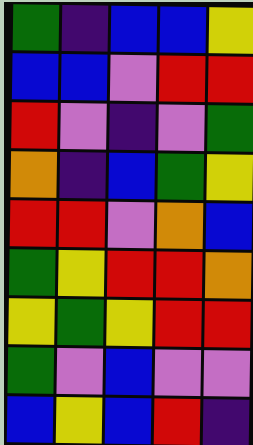[["green", "indigo", "blue", "blue", "yellow"], ["blue", "blue", "violet", "red", "red"], ["red", "violet", "indigo", "violet", "green"], ["orange", "indigo", "blue", "green", "yellow"], ["red", "red", "violet", "orange", "blue"], ["green", "yellow", "red", "red", "orange"], ["yellow", "green", "yellow", "red", "red"], ["green", "violet", "blue", "violet", "violet"], ["blue", "yellow", "blue", "red", "indigo"]]